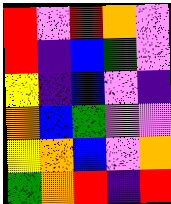[["red", "violet", "red", "orange", "violet"], ["red", "indigo", "blue", "green", "violet"], ["yellow", "indigo", "blue", "violet", "indigo"], ["orange", "blue", "green", "violet", "violet"], ["yellow", "orange", "blue", "violet", "orange"], ["green", "orange", "red", "indigo", "red"]]